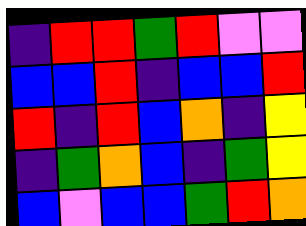[["indigo", "red", "red", "green", "red", "violet", "violet"], ["blue", "blue", "red", "indigo", "blue", "blue", "red"], ["red", "indigo", "red", "blue", "orange", "indigo", "yellow"], ["indigo", "green", "orange", "blue", "indigo", "green", "yellow"], ["blue", "violet", "blue", "blue", "green", "red", "orange"]]